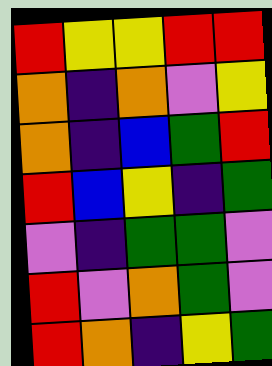[["red", "yellow", "yellow", "red", "red"], ["orange", "indigo", "orange", "violet", "yellow"], ["orange", "indigo", "blue", "green", "red"], ["red", "blue", "yellow", "indigo", "green"], ["violet", "indigo", "green", "green", "violet"], ["red", "violet", "orange", "green", "violet"], ["red", "orange", "indigo", "yellow", "green"]]